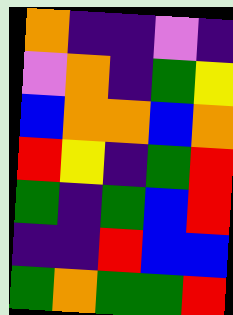[["orange", "indigo", "indigo", "violet", "indigo"], ["violet", "orange", "indigo", "green", "yellow"], ["blue", "orange", "orange", "blue", "orange"], ["red", "yellow", "indigo", "green", "red"], ["green", "indigo", "green", "blue", "red"], ["indigo", "indigo", "red", "blue", "blue"], ["green", "orange", "green", "green", "red"]]